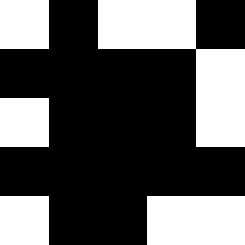[["white", "black", "white", "white", "black"], ["black", "black", "black", "black", "white"], ["white", "black", "black", "black", "white"], ["black", "black", "black", "black", "black"], ["white", "black", "black", "white", "white"]]